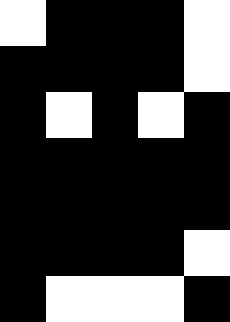[["white", "black", "black", "black", "white"], ["black", "black", "black", "black", "white"], ["black", "white", "black", "white", "black"], ["black", "black", "black", "black", "black"], ["black", "black", "black", "black", "black"], ["black", "black", "black", "black", "white"], ["black", "white", "white", "white", "black"]]